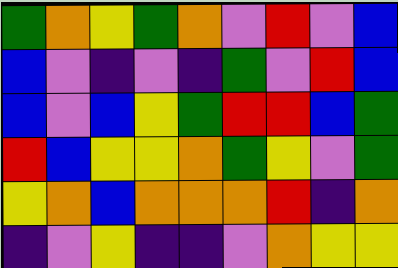[["green", "orange", "yellow", "green", "orange", "violet", "red", "violet", "blue"], ["blue", "violet", "indigo", "violet", "indigo", "green", "violet", "red", "blue"], ["blue", "violet", "blue", "yellow", "green", "red", "red", "blue", "green"], ["red", "blue", "yellow", "yellow", "orange", "green", "yellow", "violet", "green"], ["yellow", "orange", "blue", "orange", "orange", "orange", "red", "indigo", "orange"], ["indigo", "violet", "yellow", "indigo", "indigo", "violet", "orange", "yellow", "yellow"]]